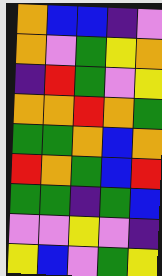[["orange", "blue", "blue", "indigo", "violet"], ["orange", "violet", "green", "yellow", "orange"], ["indigo", "red", "green", "violet", "yellow"], ["orange", "orange", "red", "orange", "green"], ["green", "green", "orange", "blue", "orange"], ["red", "orange", "green", "blue", "red"], ["green", "green", "indigo", "green", "blue"], ["violet", "violet", "yellow", "violet", "indigo"], ["yellow", "blue", "violet", "green", "yellow"]]